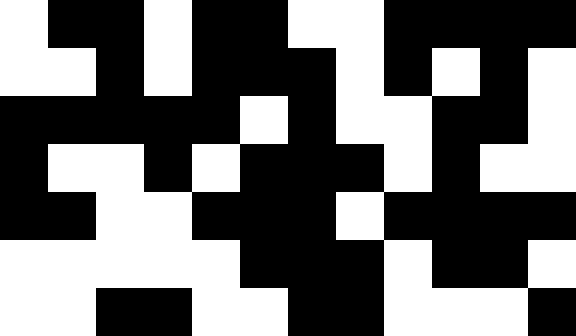[["white", "black", "black", "white", "black", "black", "white", "white", "black", "black", "black", "black"], ["white", "white", "black", "white", "black", "black", "black", "white", "black", "white", "black", "white"], ["black", "black", "black", "black", "black", "white", "black", "white", "white", "black", "black", "white"], ["black", "white", "white", "black", "white", "black", "black", "black", "white", "black", "white", "white"], ["black", "black", "white", "white", "black", "black", "black", "white", "black", "black", "black", "black"], ["white", "white", "white", "white", "white", "black", "black", "black", "white", "black", "black", "white"], ["white", "white", "black", "black", "white", "white", "black", "black", "white", "white", "white", "black"]]